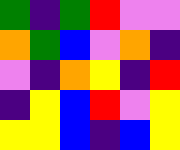[["green", "indigo", "green", "red", "violet", "violet"], ["orange", "green", "blue", "violet", "orange", "indigo"], ["violet", "indigo", "orange", "yellow", "indigo", "red"], ["indigo", "yellow", "blue", "red", "violet", "yellow"], ["yellow", "yellow", "blue", "indigo", "blue", "yellow"]]